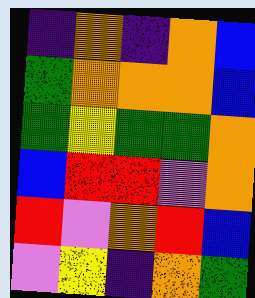[["indigo", "orange", "indigo", "orange", "blue"], ["green", "orange", "orange", "orange", "blue"], ["green", "yellow", "green", "green", "orange"], ["blue", "red", "red", "violet", "orange"], ["red", "violet", "orange", "red", "blue"], ["violet", "yellow", "indigo", "orange", "green"]]